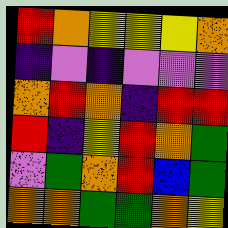[["red", "orange", "yellow", "yellow", "yellow", "orange"], ["indigo", "violet", "indigo", "violet", "violet", "violet"], ["orange", "red", "orange", "indigo", "red", "red"], ["red", "indigo", "yellow", "red", "orange", "green"], ["violet", "green", "orange", "red", "blue", "green"], ["orange", "orange", "green", "green", "orange", "yellow"]]